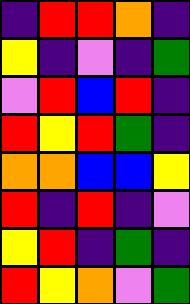[["indigo", "red", "red", "orange", "indigo"], ["yellow", "indigo", "violet", "indigo", "green"], ["violet", "red", "blue", "red", "indigo"], ["red", "yellow", "red", "green", "indigo"], ["orange", "orange", "blue", "blue", "yellow"], ["red", "indigo", "red", "indigo", "violet"], ["yellow", "red", "indigo", "green", "indigo"], ["red", "yellow", "orange", "violet", "green"]]